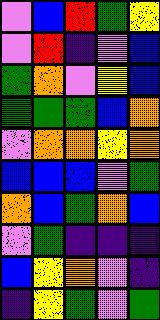[["violet", "blue", "red", "green", "yellow"], ["violet", "red", "indigo", "violet", "blue"], ["green", "orange", "violet", "yellow", "blue"], ["green", "green", "green", "blue", "orange"], ["violet", "orange", "orange", "yellow", "orange"], ["blue", "blue", "blue", "violet", "green"], ["orange", "blue", "green", "orange", "blue"], ["violet", "green", "indigo", "indigo", "indigo"], ["blue", "yellow", "orange", "violet", "indigo"], ["indigo", "yellow", "green", "violet", "green"]]